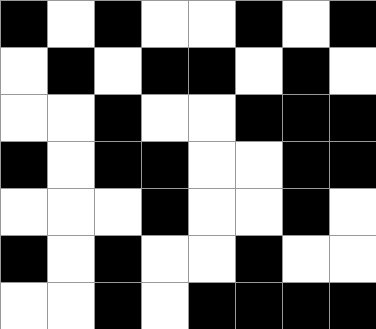[["black", "white", "black", "white", "white", "black", "white", "black"], ["white", "black", "white", "black", "black", "white", "black", "white"], ["white", "white", "black", "white", "white", "black", "black", "black"], ["black", "white", "black", "black", "white", "white", "black", "black"], ["white", "white", "white", "black", "white", "white", "black", "white"], ["black", "white", "black", "white", "white", "black", "white", "white"], ["white", "white", "black", "white", "black", "black", "black", "black"]]